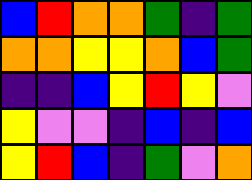[["blue", "red", "orange", "orange", "green", "indigo", "green"], ["orange", "orange", "yellow", "yellow", "orange", "blue", "green"], ["indigo", "indigo", "blue", "yellow", "red", "yellow", "violet"], ["yellow", "violet", "violet", "indigo", "blue", "indigo", "blue"], ["yellow", "red", "blue", "indigo", "green", "violet", "orange"]]